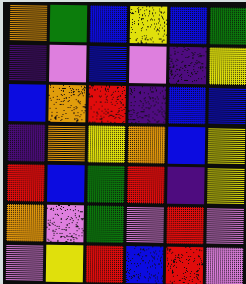[["orange", "green", "blue", "yellow", "blue", "green"], ["indigo", "violet", "blue", "violet", "indigo", "yellow"], ["blue", "orange", "red", "indigo", "blue", "blue"], ["indigo", "orange", "yellow", "orange", "blue", "yellow"], ["red", "blue", "green", "red", "indigo", "yellow"], ["orange", "violet", "green", "violet", "red", "violet"], ["violet", "yellow", "red", "blue", "red", "violet"]]